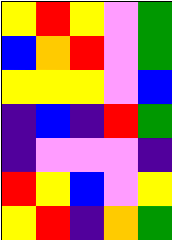[["yellow", "red", "yellow", "violet", "green"], ["blue", "orange", "red", "violet", "green"], ["yellow", "yellow", "yellow", "violet", "blue"], ["indigo", "blue", "indigo", "red", "green"], ["indigo", "violet", "violet", "violet", "indigo"], ["red", "yellow", "blue", "violet", "yellow"], ["yellow", "red", "indigo", "orange", "green"]]